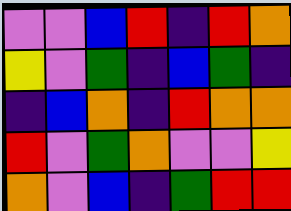[["violet", "violet", "blue", "red", "indigo", "red", "orange"], ["yellow", "violet", "green", "indigo", "blue", "green", "indigo"], ["indigo", "blue", "orange", "indigo", "red", "orange", "orange"], ["red", "violet", "green", "orange", "violet", "violet", "yellow"], ["orange", "violet", "blue", "indigo", "green", "red", "red"]]